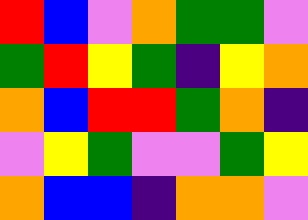[["red", "blue", "violet", "orange", "green", "green", "violet"], ["green", "red", "yellow", "green", "indigo", "yellow", "orange"], ["orange", "blue", "red", "red", "green", "orange", "indigo"], ["violet", "yellow", "green", "violet", "violet", "green", "yellow"], ["orange", "blue", "blue", "indigo", "orange", "orange", "violet"]]